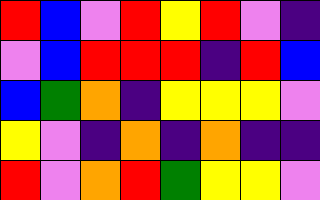[["red", "blue", "violet", "red", "yellow", "red", "violet", "indigo"], ["violet", "blue", "red", "red", "red", "indigo", "red", "blue"], ["blue", "green", "orange", "indigo", "yellow", "yellow", "yellow", "violet"], ["yellow", "violet", "indigo", "orange", "indigo", "orange", "indigo", "indigo"], ["red", "violet", "orange", "red", "green", "yellow", "yellow", "violet"]]